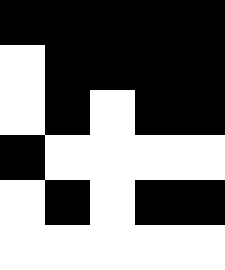[["black", "black", "black", "black", "black"], ["white", "black", "black", "black", "black"], ["white", "black", "white", "black", "black"], ["black", "white", "white", "white", "white"], ["white", "black", "white", "black", "black"], ["white", "white", "white", "white", "white"]]